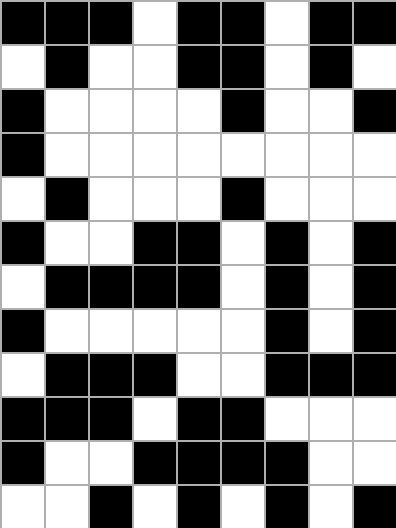[["black", "black", "black", "white", "black", "black", "white", "black", "black"], ["white", "black", "white", "white", "black", "black", "white", "black", "white"], ["black", "white", "white", "white", "white", "black", "white", "white", "black"], ["black", "white", "white", "white", "white", "white", "white", "white", "white"], ["white", "black", "white", "white", "white", "black", "white", "white", "white"], ["black", "white", "white", "black", "black", "white", "black", "white", "black"], ["white", "black", "black", "black", "black", "white", "black", "white", "black"], ["black", "white", "white", "white", "white", "white", "black", "white", "black"], ["white", "black", "black", "black", "white", "white", "black", "black", "black"], ["black", "black", "black", "white", "black", "black", "white", "white", "white"], ["black", "white", "white", "black", "black", "black", "black", "white", "white"], ["white", "white", "black", "white", "black", "white", "black", "white", "black"]]